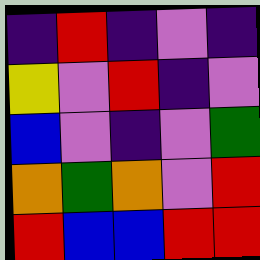[["indigo", "red", "indigo", "violet", "indigo"], ["yellow", "violet", "red", "indigo", "violet"], ["blue", "violet", "indigo", "violet", "green"], ["orange", "green", "orange", "violet", "red"], ["red", "blue", "blue", "red", "red"]]